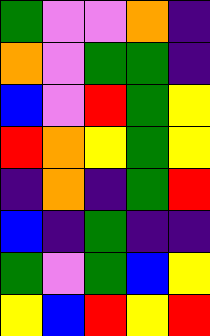[["green", "violet", "violet", "orange", "indigo"], ["orange", "violet", "green", "green", "indigo"], ["blue", "violet", "red", "green", "yellow"], ["red", "orange", "yellow", "green", "yellow"], ["indigo", "orange", "indigo", "green", "red"], ["blue", "indigo", "green", "indigo", "indigo"], ["green", "violet", "green", "blue", "yellow"], ["yellow", "blue", "red", "yellow", "red"]]